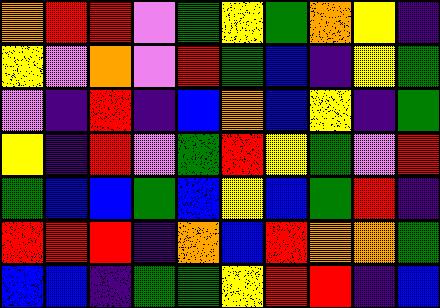[["orange", "red", "red", "violet", "green", "yellow", "green", "orange", "yellow", "indigo"], ["yellow", "violet", "orange", "violet", "red", "green", "blue", "indigo", "yellow", "green"], ["violet", "indigo", "red", "indigo", "blue", "orange", "blue", "yellow", "indigo", "green"], ["yellow", "indigo", "red", "violet", "green", "red", "yellow", "green", "violet", "red"], ["green", "blue", "blue", "green", "blue", "yellow", "blue", "green", "red", "indigo"], ["red", "red", "red", "indigo", "orange", "blue", "red", "orange", "orange", "green"], ["blue", "blue", "indigo", "green", "green", "yellow", "red", "red", "indigo", "blue"]]